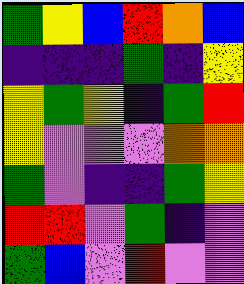[["green", "yellow", "blue", "red", "orange", "blue"], ["indigo", "indigo", "indigo", "green", "indigo", "yellow"], ["yellow", "green", "yellow", "indigo", "green", "red"], ["yellow", "violet", "violet", "violet", "orange", "orange"], ["green", "violet", "indigo", "indigo", "green", "yellow"], ["red", "red", "violet", "green", "indigo", "violet"], ["green", "blue", "violet", "red", "violet", "violet"]]